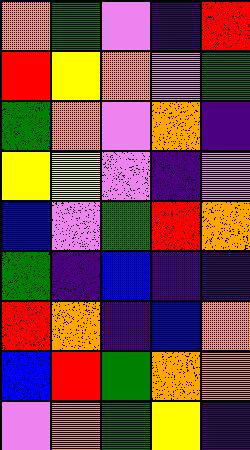[["orange", "green", "violet", "indigo", "red"], ["red", "yellow", "orange", "violet", "green"], ["green", "orange", "violet", "orange", "indigo"], ["yellow", "yellow", "violet", "indigo", "violet"], ["blue", "violet", "green", "red", "orange"], ["green", "indigo", "blue", "indigo", "indigo"], ["red", "orange", "indigo", "blue", "orange"], ["blue", "red", "green", "orange", "orange"], ["violet", "orange", "green", "yellow", "indigo"]]